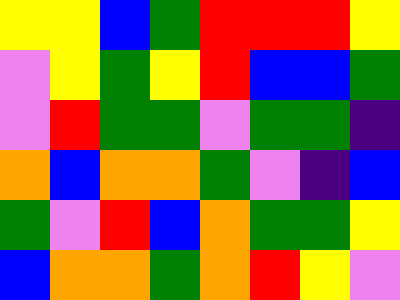[["yellow", "yellow", "blue", "green", "red", "red", "red", "yellow"], ["violet", "yellow", "green", "yellow", "red", "blue", "blue", "green"], ["violet", "red", "green", "green", "violet", "green", "green", "indigo"], ["orange", "blue", "orange", "orange", "green", "violet", "indigo", "blue"], ["green", "violet", "red", "blue", "orange", "green", "green", "yellow"], ["blue", "orange", "orange", "green", "orange", "red", "yellow", "violet"]]